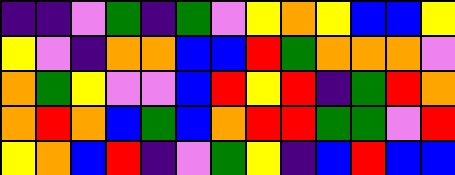[["indigo", "indigo", "violet", "green", "indigo", "green", "violet", "yellow", "orange", "yellow", "blue", "blue", "yellow"], ["yellow", "violet", "indigo", "orange", "orange", "blue", "blue", "red", "green", "orange", "orange", "orange", "violet"], ["orange", "green", "yellow", "violet", "violet", "blue", "red", "yellow", "red", "indigo", "green", "red", "orange"], ["orange", "red", "orange", "blue", "green", "blue", "orange", "red", "red", "green", "green", "violet", "red"], ["yellow", "orange", "blue", "red", "indigo", "violet", "green", "yellow", "indigo", "blue", "red", "blue", "blue"]]